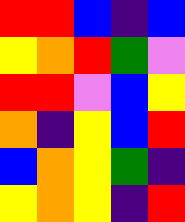[["red", "red", "blue", "indigo", "blue"], ["yellow", "orange", "red", "green", "violet"], ["red", "red", "violet", "blue", "yellow"], ["orange", "indigo", "yellow", "blue", "red"], ["blue", "orange", "yellow", "green", "indigo"], ["yellow", "orange", "yellow", "indigo", "red"]]